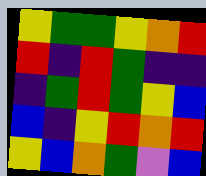[["yellow", "green", "green", "yellow", "orange", "red"], ["red", "indigo", "red", "green", "indigo", "indigo"], ["indigo", "green", "red", "green", "yellow", "blue"], ["blue", "indigo", "yellow", "red", "orange", "red"], ["yellow", "blue", "orange", "green", "violet", "blue"]]